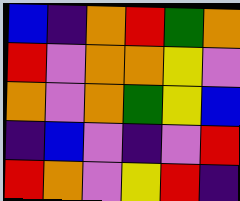[["blue", "indigo", "orange", "red", "green", "orange"], ["red", "violet", "orange", "orange", "yellow", "violet"], ["orange", "violet", "orange", "green", "yellow", "blue"], ["indigo", "blue", "violet", "indigo", "violet", "red"], ["red", "orange", "violet", "yellow", "red", "indigo"]]